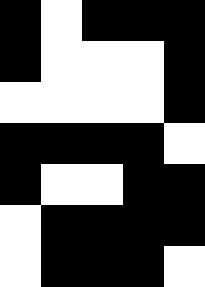[["black", "white", "black", "black", "black"], ["black", "white", "white", "white", "black"], ["white", "white", "white", "white", "black"], ["black", "black", "black", "black", "white"], ["black", "white", "white", "black", "black"], ["white", "black", "black", "black", "black"], ["white", "black", "black", "black", "white"]]